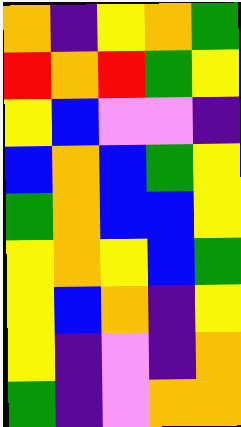[["orange", "indigo", "yellow", "orange", "green"], ["red", "orange", "red", "green", "yellow"], ["yellow", "blue", "violet", "violet", "indigo"], ["blue", "orange", "blue", "green", "yellow"], ["green", "orange", "blue", "blue", "yellow"], ["yellow", "orange", "yellow", "blue", "green"], ["yellow", "blue", "orange", "indigo", "yellow"], ["yellow", "indigo", "violet", "indigo", "orange"], ["green", "indigo", "violet", "orange", "orange"]]